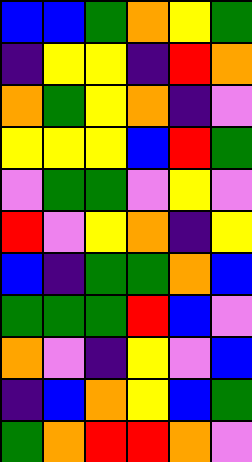[["blue", "blue", "green", "orange", "yellow", "green"], ["indigo", "yellow", "yellow", "indigo", "red", "orange"], ["orange", "green", "yellow", "orange", "indigo", "violet"], ["yellow", "yellow", "yellow", "blue", "red", "green"], ["violet", "green", "green", "violet", "yellow", "violet"], ["red", "violet", "yellow", "orange", "indigo", "yellow"], ["blue", "indigo", "green", "green", "orange", "blue"], ["green", "green", "green", "red", "blue", "violet"], ["orange", "violet", "indigo", "yellow", "violet", "blue"], ["indigo", "blue", "orange", "yellow", "blue", "green"], ["green", "orange", "red", "red", "orange", "violet"]]